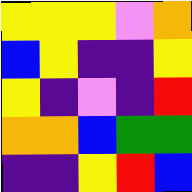[["yellow", "yellow", "yellow", "violet", "orange"], ["blue", "yellow", "indigo", "indigo", "yellow"], ["yellow", "indigo", "violet", "indigo", "red"], ["orange", "orange", "blue", "green", "green"], ["indigo", "indigo", "yellow", "red", "blue"]]